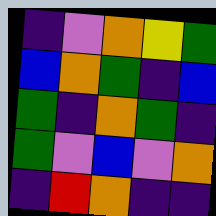[["indigo", "violet", "orange", "yellow", "green"], ["blue", "orange", "green", "indigo", "blue"], ["green", "indigo", "orange", "green", "indigo"], ["green", "violet", "blue", "violet", "orange"], ["indigo", "red", "orange", "indigo", "indigo"]]